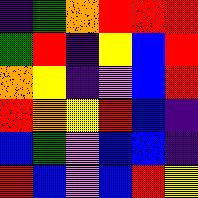[["indigo", "green", "orange", "red", "red", "red"], ["green", "red", "indigo", "yellow", "blue", "red"], ["orange", "yellow", "indigo", "violet", "blue", "red"], ["red", "orange", "yellow", "red", "blue", "indigo"], ["blue", "green", "violet", "blue", "blue", "indigo"], ["red", "blue", "violet", "blue", "red", "yellow"]]